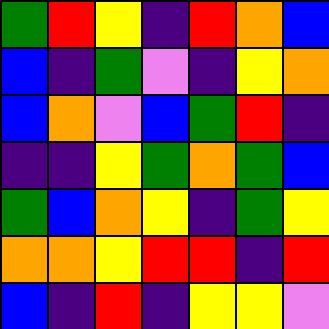[["green", "red", "yellow", "indigo", "red", "orange", "blue"], ["blue", "indigo", "green", "violet", "indigo", "yellow", "orange"], ["blue", "orange", "violet", "blue", "green", "red", "indigo"], ["indigo", "indigo", "yellow", "green", "orange", "green", "blue"], ["green", "blue", "orange", "yellow", "indigo", "green", "yellow"], ["orange", "orange", "yellow", "red", "red", "indigo", "red"], ["blue", "indigo", "red", "indigo", "yellow", "yellow", "violet"]]